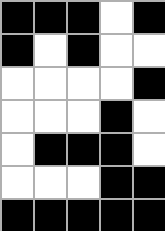[["black", "black", "black", "white", "black"], ["black", "white", "black", "white", "white"], ["white", "white", "white", "white", "black"], ["white", "white", "white", "black", "white"], ["white", "black", "black", "black", "white"], ["white", "white", "white", "black", "black"], ["black", "black", "black", "black", "black"]]